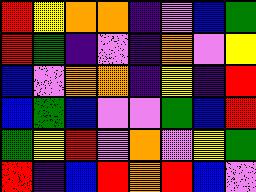[["red", "yellow", "orange", "orange", "indigo", "violet", "blue", "green"], ["red", "green", "indigo", "violet", "indigo", "orange", "violet", "yellow"], ["blue", "violet", "orange", "orange", "indigo", "yellow", "indigo", "red"], ["blue", "green", "blue", "violet", "violet", "green", "blue", "red"], ["green", "yellow", "red", "violet", "orange", "violet", "yellow", "green"], ["red", "indigo", "blue", "red", "orange", "red", "blue", "violet"]]